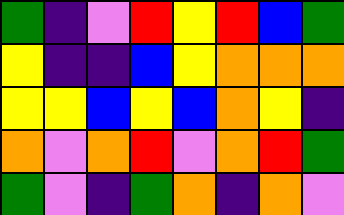[["green", "indigo", "violet", "red", "yellow", "red", "blue", "green"], ["yellow", "indigo", "indigo", "blue", "yellow", "orange", "orange", "orange"], ["yellow", "yellow", "blue", "yellow", "blue", "orange", "yellow", "indigo"], ["orange", "violet", "orange", "red", "violet", "orange", "red", "green"], ["green", "violet", "indigo", "green", "orange", "indigo", "orange", "violet"]]